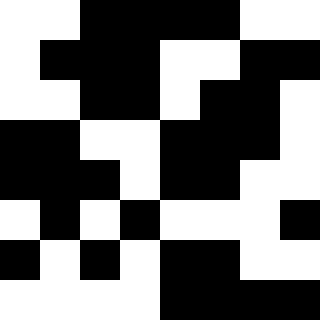[["white", "white", "black", "black", "black", "black", "white", "white"], ["white", "black", "black", "black", "white", "white", "black", "black"], ["white", "white", "black", "black", "white", "black", "black", "white"], ["black", "black", "white", "white", "black", "black", "black", "white"], ["black", "black", "black", "white", "black", "black", "white", "white"], ["white", "black", "white", "black", "white", "white", "white", "black"], ["black", "white", "black", "white", "black", "black", "white", "white"], ["white", "white", "white", "white", "black", "black", "black", "black"]]